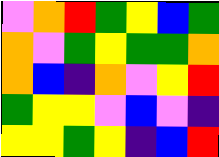[["violet", "orange", "red", "green", "yellow", "blue", "green"], ["orange", "violet", "green", "yellow", "green", "green", "orange"], ["orange", "blue", "indigo", "orange", "violet", "yellow", "red"], ["green", "yellow", "yellow", "violet", "blue", "violet", "indigo"], ["yellow", "yellow", "green", "yellow", "indigo", "blue", "red"]]